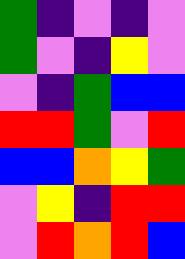[["green", "indigo", "violet", "indigo", "violet"], ["green", "violet", "indigo", "yellow", "violet"], ["violet", "indigo", "green", "blue", "blue"], ["red", "red", "green", "violet", "red"], ["blue", "blue", "orange", "yellow", "green"], ["violet", "yellow", "indigo", "red", "red"], ["violet", "red", "orange", "red", "blue"]]